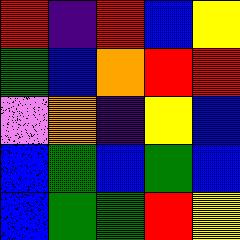[["red", "indigo", "red", "blue", "yellow"], ["green", "blue", "orange", "red", "red"], ["violet", "orange", "indigo", "yellow", "blue"], ["blue", "green", "blue", "green", "blue"], ["blue", "green", "green", "red", "yellow"]]